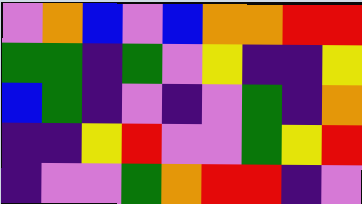[["violet", "orange", "blue", "violet", "blue", "orange", "orange", "red", "red"], ["green", "green", "indigo", "green", "violet", "yellow", "indigo", "indigo", "yellow"], ["blue", "green", "indigo", "violet", "indigo", "violet", "green", "indigo", "orange"], ["indigo", "indigo", "yellow", "red", "violet", "violet", "green", "yellow", "red"], ["indigo", "violet", "violet", "green", "orange", "red", "red", "indigo", "violet"]]